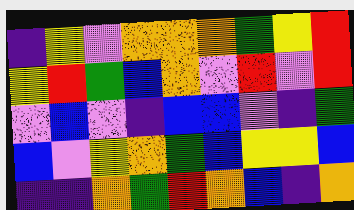[["indigo", "yellow", "violet", "orange", "orange", "orange", "green", "yellow", "red"], ["yellow", "red", "green", "blue", "orange", "violet", "red", "violet", "red"], ["violet", "blue", "violet", "indigo", "blue", "blue", "violet", "indigo", "green"], ["blue", "violet", "yellow", "orange", "green", "blue", "yellow", "yellow", "blue"], ["indigo", "indigo", "orange", "green", "red", "orange", "blue", "indigo", "orange"]]